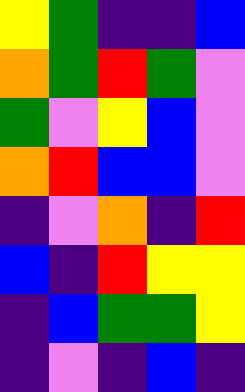[["yellow", "green", "indigo", "indigo", "blue"], ["orange", "green", "red", "green", "violet"], ["green", "violet", "yellow", "blue", "violet"], ["orange", "red", "blue", "blue", "violet"], ["indigo", "violet", "orange", "indigo", "red"], ["blue", "indigo", "red", "yellow", "yellow"], ["indigo", "blue", "green", "green", "yellow"], ["indigo", "violet", "indigo", "blue", "indigo"]]